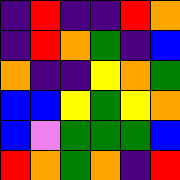[["indigo", "red", "indigo", "indigo", "red", "orange"], ["indigo", "red", "orange", "green", "indigo", "blue"], ["orange", "indigo", "indigo", "yellow", "orange", "green"], ["blue", "blue", "yellow", "green", "yellow", "orange"], ["blue", "violet", "green", "green", "green", "blue"], ["red", "orange", "green", "orange", "indigo", "red"]]